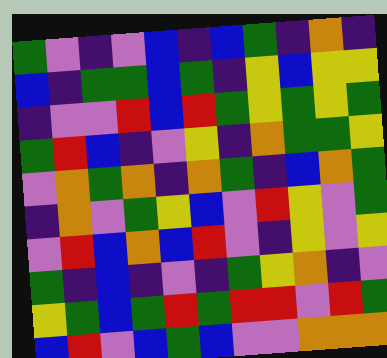[["green", "violet", "indigo", "violet", "blue", "indigo", "blue", "green", "indigo", "orange", "indigo"], ["blue", "indigo", "green", "green", "blue", "green", "indigo", "yellow", "blue", "yellow", "yellow"], ["indigo", "violet", "violet", "red", "blue", "red", "green", "yellow", "green", "yellow", "green"], ["green", "red", "blue", "indigo", "violet", "yellow", "indigo", "orange", "green", "green", "yellow"], ["violet", "orange", "green", "orange", "indigo", "orange", "green", "indigo", "blue", "orange", "green"], ["indigo", "orange", "violet", "green", "yellow", "blue", "violet", "red", "yellow", "violet", "green"], ["violet", "red", "blue", "orange", "blue", "red", "violet", "indigo", "yellow", "violet", "yellow"], ["green", "indigo", "blue", "indigo", "violet", "indigo", "green", "yellow", "orange", "indigo", "violet"], ["yellow", "green", "blue", "green", "red", "green", "red", "red", "violet", "red", "green"], ["blue", "red", "violet", "blue", "green", "blue", "violet", "violet", "orange", "orange", "orange"]]